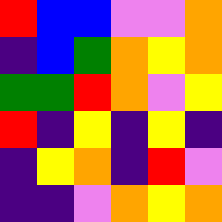[["red", "blue", "blue", "violet", "violet", "orange"], ["indigo", "blue", "green", "orange", "yellow", "orange"], ["green", "green", "red", "orange", "violet", "yellow"], ["red", "indigo", "yellow", "indigo", "yellow", "indigo"], ["indigo", "yellow", "orange", "indigo", "red", "violet"], ["indigo", "indigo", "violet", "orange", "yellow", "orange"]]